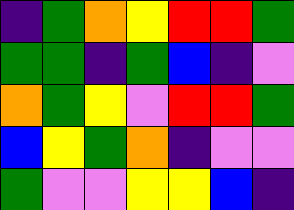[["indigo", "green", "orange", "yellow", "red", "red", "green"], ["green", "green", "indigo", "green", "blue", "indigo", "violet"], ["orange", "green", "yellow", "violet", "red", "red", "green"], ["blue", "yellow", "green", "orange", "indigo", "violet", "violet"], ["green", "violet", "violet", "yellow", "yellow", "blue", "indigo"]]